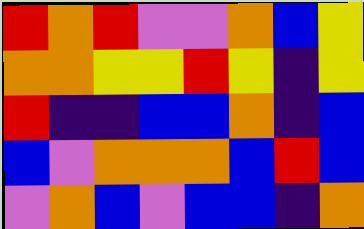[["red", "orange", "red", "violet", "violet", "orange", "blue", "yellow"], ["orange", "orange", "yellow", "yellow", "red", "yellow", "indigo", "yellow"], ["red", "indigo", "indigo", "blue", "blue", "orange", "indigo", "blue"], ["blue", "violet", "orange", "orange", "orange", "blue", "red", "blue"], ["violet", "orange", "blue", "violet", "blue", "blue", "indigo", "orange"]]